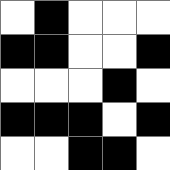[["white", "black", "white", "white", "white"], ["black", "black", "white", "white", "black"], ["white", "white", "white", "black", "white"], ["black", "black", "black", "white", "black"], ["white", "white", "black", "black", "white"]]